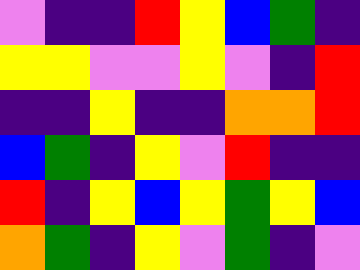[["violet", "indigo", "indigo", "red", "yellow", "blue", "green", "indigo"], ["yellow", "yellow", "violet", "violet", "yellow", "violet", "indigo", "red"], ["indigo", "indigo", "yellow", "indigo", "indigo", "orange", "orange", "red"], ["blue", "green", "indigo", "yellow", "violet", "red", "indigo", "indigo"], ["red", "indigo", "yellow", "blue", "yellow", "green", "yellow", "blue"], ["orange", "green", "indigo", "yellow", "violet", "green", "indigo", "violet"]]